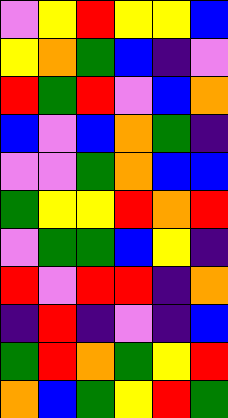[["violet", "yellow", "red", "yellow", "yellow", "blue"], ["yellow", "orange", "green", "blue", "indigo", "violet"], ["red", "green", "red", "violet", "blue", "orange"], ["blue", "violet", "blue", "orange", "green", "indigo"], ["violet", "violet", "green", "orange", "blue", "blue"], ["green", "yellow", "yellow", "red", "orange", "red"], ["violet", "green", "green", "blue", "yellow", "indigo"], ["red", "violet", "red", "red", "indigo", "orange"], ["indigo", "red", "indigo", "violet", "indigo", "blue"], ["green", "red", "orange", "green", "yellow", "red"], ["orange", "blue", "green", "yellow", "red", "green"]]